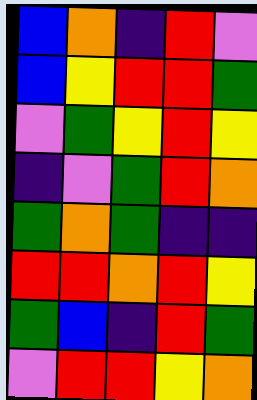[["blue", "orange", "indigo", "red", "violet"], ["blue", "yellow", "red", "red", "green"], ["violet", "green", "yellow", "red", "yellow"], ["indigo", "violet", "green", "red", "orange"], ["green", "orange", "green", "indigo", "indigo"], ["red", "red", "orange", "red", "yellow"], ["green", "blue", "indigo", "red", "green"], ["violet", "red", "red", "yellow", "orange"]]